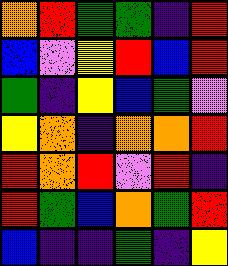[["orange", "red", "green", "green", "indigo", "red"], ["blue", "violet", "yellow", "red", "blue", "red"], ["green", "indigo", "yellow", "blue", "green", "violet"], ["yellow", "orange", "indigo", "orange", "orange", "red"], ["red", "orange", "red", "violet", "red", "indigo"], ["red", "green", "blue", "orange", "green", "red"], ["blue", "indigo", "indigo", "green", "indigo", "yellow"]]